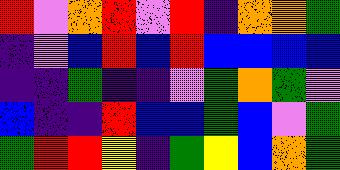[["red", "violet", "orange", "red", "violet", "red", "indigo", "orange", "orange", "green"], ["indigo", "violet", "blue", "red", "blue", "red", "blue", "blue", "blue", "blue"], ["indigo", "indigo", "green", "indigo", "indigo", "violet", "green", "orange", "green", "violet"], ["blue", "indigo", "indigo", "red", "blue", "blue", "green", "blue", "violet", "green"], ["green", "red", "red", "yellow", "indigo", "green", "yellow", "blue", "orange", "green"]]